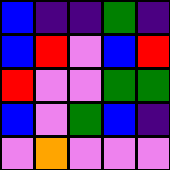[["blue", "indigo", "indigo", "green", "indigo"], ["blue", "red", "violet", "blue", "red"], ["red", "violet", "violet", "green", "green"], ["blue", "violet", "green", "blue", "indigo"], ["violet", "orange", "violet", "violet", "violet"]]